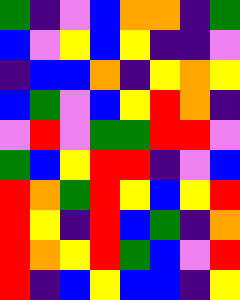[["green", "indigo", "violet", "blue", "orange", "orange", "indigo", "green"], ["blue", "violet", "yellow", "blue", "yellow", "indigo", "indigo", "violet"], ["indigo", "blue", "blue", "orange", "indigo", "yellow", "orange", "yellow"], ["blue", "green", "violet", "blue", "yellow", "red", "orange", "indigo"], ["violet", "red", "violet", "green", "green", "red", "red", "violet"], ["green", "blue", "yellow", "red", "red", "indigo", "violet", "blue"], ["red", "orange", "green", "red", "yellow", "blue", "yellow", "red"], ["red", "yellow", "indigo", "red", "blue", "green", "indigo", "orange"], ["red", "orange", "yellow", "red", "green", "blue", "violet", "red"], ["red", "indigo", "blue", "yellow", "blue", "blue", "indigo", "yellow"]]